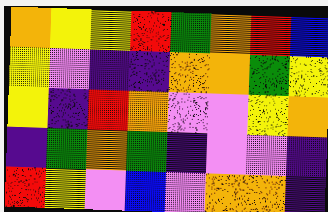[["orange", "yellow", "yellow", "red", "green", "orange", "red", "blue"], ["yellow", "violet", "indigo", "indigo", "orange", "orange", "green", "yellow"], ["yellow", "indigo", "red", "orange", "violet", "violet", "yellow", "orange"], ["indigo", "green", "orange", "green", "indigo", "violet", "violet", "indigo"], ["red", "yellow", "violet", "blue", "violet", "orange", "orange", "indigo"]]